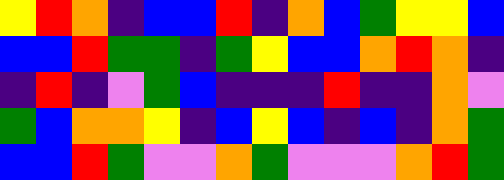[["yellow", "red", "orange", "indigo", "blue", "blue", "red", "indigo", "orange", "blue", "green", "yellow", "yellow", "blue"], ["blue", "blue", "red", "green", "green", "indigo", "green", "yellow", "blue", "blue", "orange", "red", "orange", "indigo"], ["indigo", "red", "indigo", "violet", "green", "blue", "indigo", "indigo", "indigo", "red", "indigo", "indigo", "orange", "violet"], ["green", "blue", "orange", "orange", "yellow", "indigo", "blue", "yellow", "blue", "indigo", "blue", "indigo", "orange", "green"], ["blue", "blue", "red", "green", "violet", "violet", "orange", "green", "violet", "violet", "violet", "orange", "red", "green"]]